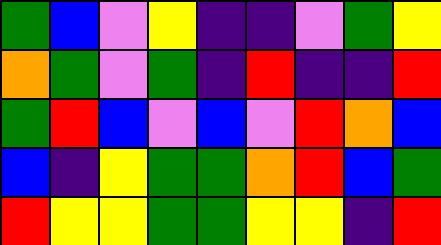[["green", "blue", "violet", "yellow", "indigo", "indigo", "violet", "green", "yellow"], ["orange", "green", "violet", "green", "indigo", "red", "indigo", "indigo", "red"], ["green", "red", "blue", "violet", "blue", "violet", "red", "orange", "blue"], ["blue", "indigo", "yellow", "green", "green", "orange", "red", "blue", "green"], ["red", "yellow", "yellow", "green", "green", "yellow", "yellow", "indigo", "red"]]